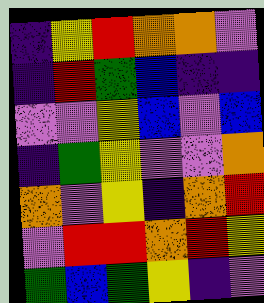[["indigo", "yellow", "red", "orange", "orange", "violet"], ["indigo", "red", "green", "blue", "indigo", "indigo"], ["violet", "violet", "yellow", "blue", "violet", "blue"], ["indigo", "green", "yellow", "violet", "violet", "orange"], ["orange", "violet", "yellow", "indigo", "orange", "red"], ["violet", "red", "red", "orange", "red", "yellow"], ["green", "blue", "green", "yellow", "indigo", "violet"]]